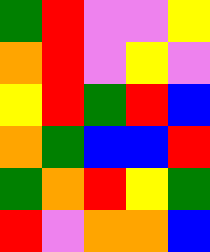[["green", "red", "violet", "violet", "yellow"], ["orange", "red", "violet", "yellow", "violet"], ["yellow", "red", "green", "red", "blue"], ["orange", "green", "blue", "blue", "red"], ["green", "orange", "red", "yellow", "green"], ["red", "violet", "orange", "orange", "blue"]]